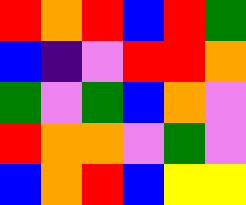[["red", "orange", "red", "blue", "red", "green"], ["blue", "indigo", "violet", "red", "red", "orange"], ["green", "violet", "green", "blue", "orange", "violet"], ["red", "orange", "orange", "violet", "green", "violet"], ["blue", "orange", "red", "blue", "yellow", "yellow"]]